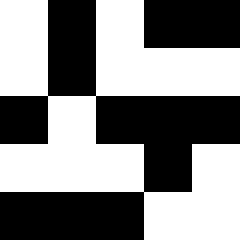[["white", "black", "white", "black", "black"], ["white", "black", "white", "white", "white"], ["black", "white", "black", "black", "black"], ["white", "white", "white", "black", "white"], ["black", "black", "black", "white", "white"]]